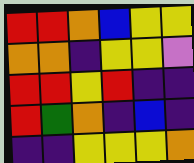[["red", "red", "orange", "blue", "yellow", "yellow"], ["orange", "orange", "indigo", "yellow", "yellow", "violet"], ["red", "red", "yellow", "red", "indigo", "indigo"], ["red", "green", "orange", "indigo", "blue", "indigo"], ["indigo", "indigo", "yellow", "yellow", "yellow", "orange"]]